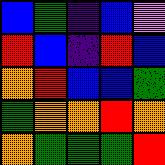[["blue", "green", "indigo", "blue", "violet"], ["red", "blue", "indigo", "red", "blue"], ["orange", "red", "blue", "blue", "green"], ["green", "orange", "orange", "red", "orange"], ["orange", "green", "green", "green", "red"]]